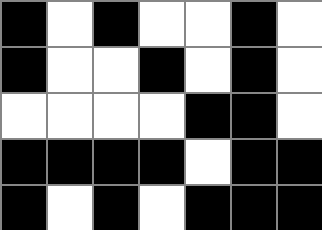[["black", "white", "black", "white", "white", "black", "white"], ["black", "white", "white", "black", "white", "black", "white"], ["white", "white", "white", "white", "black", "black", "white"], ["black", "black", "black", "black", "white", "black", "black"], ["black", "white", "black", "white", "black", "black", "black"]]